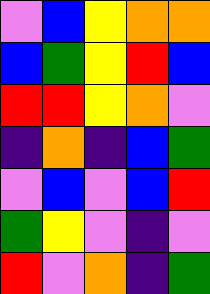[["violet", "blue", "yellow", "orange", "orange"], ["blue", "green", "yellow", "red", "blue"], ["red", "red", "yellow", "orange", "violet"], ["indigo", "orange", "indigo", "blue", "green"], ["violet", "blue", "violet", "blue", "red"], ["green", "yellow", "violet", "indigo", "violet"], ["red", "violet", "orange", "indigo", "green"]]